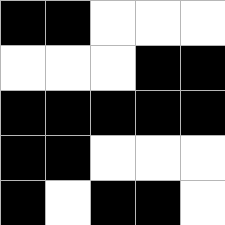[["black", "black", "white", "white", "white"], ["white", "white", "white", "black", "black"], ["black", "black", "black", "black", "black"], ["black", "black", "white", "white", "white"], ["black", "white", "black", "black", "white"]]